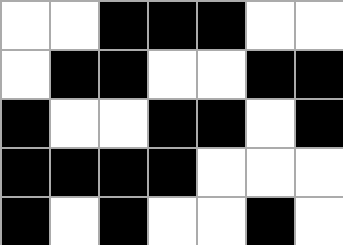[["white", "white", "black", "black", "black", "white", "white"], ["white", "black", "black", "white", "white", "black", "black"], ["black", "white", "white", "black", "black", "white", "black"], ["black", "black", "black", "black", "white", "white", "white"], ["black", "white", "black", "white", "white", "black", "white"]]